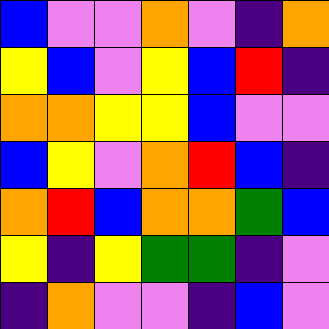[["blue", "violet", "violet", "orange", "violet", "indigo", "orange"], ["yellow", "blue", "violet", "yellow", "blue", "red", "indigo"], ["orange", "orange", "yellow", "yellow", "blue", "violet", "violet"], ["blue", "yellow", "violet", "orange", "red", "blue", "indigo"], ["orange", "red", "blue", "orange", "orange", "green", "blue"], ["yellow", "indigo", "yellow", "green", "green", "indigo", "violet"], ["indigo", "orange", "violet", "violet", "indigo", "blue", "violet"]]